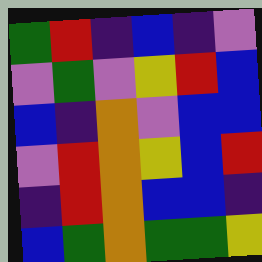[["green", "red", "indigo", "blue", "indigo", "violet"], ["violet", "green", "violet", "yellow", "red", "blue"], ["blue", "indigo", "orange", "violet", "blue", "blue"], ["violet", "red", "orange", "yellow", "blue", "red"], ["indigo", "red", "orange", "blue", "blue", "indigo"], ["blue", "green", "orange", "green", "green", "yellow"]]